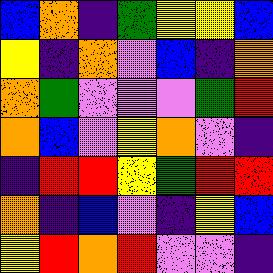[["blue", "orange", "indigo", "green", "yellow", "yellow", "blue"], ["yellow", "indigo", "orange", "violet", "blue", "indigo", "orange"], ["orange", "green", "violet", "violet", "violet", "green", "red"], ["orange", "blue", "violet", "yellow", "orange", "violet", "indigo"], ["indigo", "red", "red", "yellow", "green", "red", "red"], ["orange", "indigo", "blue", "violet", "indigo", "yellow", "blue"], ["yellow", "red", "orange", "red", "violet", "violet", "indigo"]]